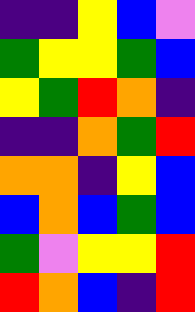[["indigo", "indigo", "yellow", "blue", "violet"], ["green", "yellow", "yellow", "green", "blue"], ["yellow", "green", "red", "orange", "indigo"], ["indigo", "indigo", "orange", "green", "red"], ["orange", "orange", "indigo", "yellow", "blue"], ["blue", "orange", "blue", "green", "blue"], ["green", "violet", "yellow", "yellow", "red"], ["red", "orange", "blue", "indigo", "red"]]